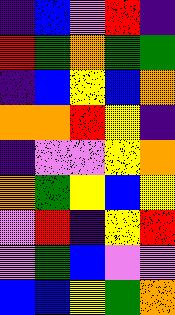[["indigo", "blue", "violet", "red", "indigo"], ["red", "green", "orange", "green", "green"], ["indigo", "blue", "yellow", "blue", "orange"], ["orange", "orange", "red", "yellow", "indigo"], ["indigo", "violet", "violet", "yellow", "orange"], ["orange", "green", "yellow", "blue", "yellow"], ["violet", "red", "indigo", "yellow", "red"], ["violet", "green", "blue", "violet", "violet"], ["blue", "blue", "yellow", "green", "orange"]]